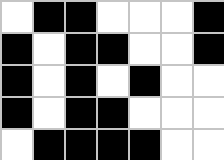[["white", "black", "black", "white", "white", "white", "black"], ["black", "white", "black", "black", "white", "white", "black"], ["black", "white", "black", "white", "black", "white", "white"], ["black", "white", "black", "black", "white", "white", "white"], ["white", "black", "black", "black", "black", "white", "white"]]